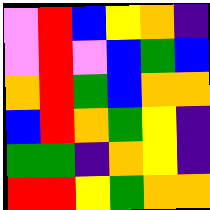[["violet", "red", "blue", "yellow", "orange", "indigo"], ["violet", "red", "violet", "blue", "green", "blue"], ["orange", "red", "green", "blue", "orange", "orange"], ["blue", "red", "orange", "green", "yellow", "indigo"], ["green", "green", "indigo", "orange", "yellow", "indigo"], ["red", "red", "yellow", "green", "orange", "orange"]]